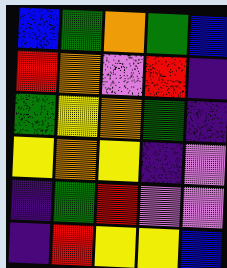[["blue", "green", "orange", "green", "blue"], ["red", "orange", "violet", "red", "indigo"], ["green", "yellow", "orange", "green", "indigo"], ["yellow", "orange", "yellow", "indigo", "violet"], ["indigo", "green", "red", "violet", "violet"], ["indigo", "red", "yellow", "yellow", "blue"]]